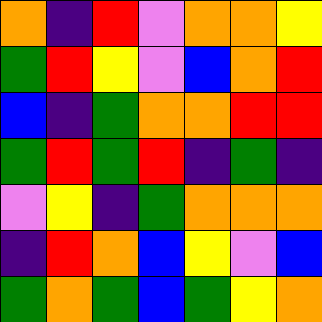[["orange", "indigo", "red", "violet", "orange", "orange", "yellow"], ["green", "red", "yellow", "violet", "blue", "orange", "red"], ["blue", "indigo", "green", "orange", "orange", "red", "red"], ["green", "red", "green", "red", "indigo", "green", "indigo"], ["violet", "yellow", "indigo", "green", "orange", "orange", "orange"], ["indigo", "red", "orange", "blue", "yellow", "violet", "blue"], ["green", "orange", "green", "blue", "green", "yellow", "orange"]]